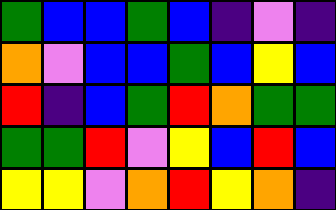[["green", "blue", "blue", "green", "blue", "indigo", "violet", "indigo"], ["orange", "violet", "blue", "blue", "green", "blue", "yellow", "blue"], ["red", "indigo", "blue", "green", "red", "orange", "green", "green"], ["green", "green", "red", "violet", "yellow", "blue", "red", "blue"], ["yellow", "yellow", "violet", "orange", "red", "yellow", "orange", "indigo"]]